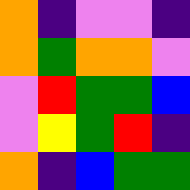[["orange", "indigo", "violet", "violet", "indigo"], ["orange", "green", "orange", "orange", "violet"], ["violet", "red", "green", "green", "blue"], ["violet", "yellow", "green", "red", "indigo"], ["orange", "indigo", "blue", "green", "green"]]